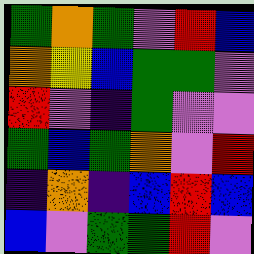[["green", "orange", "green", "violet", "red", "blue"], ["orange", "yellow", "blue", "green", "green", "violet"], ["red", "violet", "indigo", "green", "violet", "violet"], ["green", "blue", "green", "orange", "violet", "red"], ["indigo", "orange", "indigo", "blue", "red", "blue"], ["blue", "violet", "green", "green", "red", "violet"]]